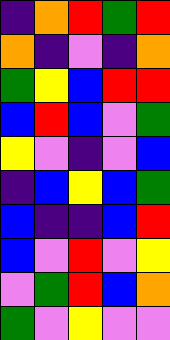[["indigo", "orange", "red", "green", "red"], ["orange", "indigo", "violet", "indigo", "orange"], ["green", "yellow", "blue", "red", "red"], ["blue", "red", "blue", "violet", "green"], ["yellow", "violet", "indigo", "violet", "blue"], ["indigo", "blue", "yellow", "blue", "green"], ["blue", "indigo", "indigo", "blue", "red"], ["blue", "violet", "red", "violet", "yellow"], ["violet", "green", "red", "blue", "orange"], ["green", "violet", "yellow", "violet", "violet"]]